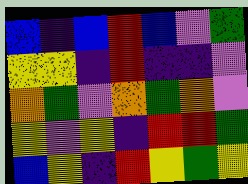[["blue", "indigo", "blue", "red", "blue", "violet", "green"], ["yellow", "yellow", "indigo", "red", "indigo", "indigo", "violet"], ["orange", "green", "violet", "orange", "green", "orange", "violet"], ["yellow", "violet", "yellow", "indigo", "red", "red", "green"], ["blue", "yellow", "indigo", "red", "yellow", "green", "yellow"]]